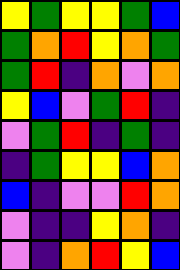[["yellow", "green", "yellow", "yellow", "green", "blue"], ["green", "orange", "red", "yellow", "orange", "green"], ["green", "red", "indigo", "orange", "violet", "orange"], ["yellow", "blue", "violet", "green", "red", "indigo"], ["violet", "green", "red", "indigo", "green", "indigo"], ["indigo", "green", "yellow", "yellow", "blue", "orange"], ["blue", "indigo", "violet", "violet", "red", "orange"], ["violet", "indigo", "indigo", "yellow", "orange", "indigo"], ["violet", "indigo", "orange", "red", "yellow", "blue"]]